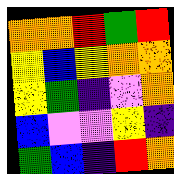[["orange", "orange", "red", "green", "red"], ["yellow", "blue", "yellow", "orange", "orange"], ["yellow", "green", "indigo", "violet", "orange"], ["blue", "violet", "violet", "yellow", "indigo"], ["green", "blue", "indigo", "red", "orange"]]